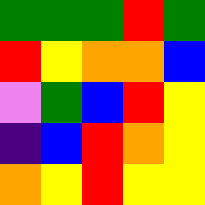[["green", "green", "green", "red", "green"], ["red", "yellow", "orange", "orange", "blue"], ["violet", "green", "blue", "red", "yellow"], ["indigo", "blue", "red", "orange", "yellow"], ["orange", "yellow", "red", "yellow", "yellow"]]